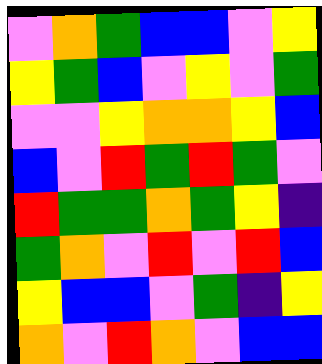[["violet", "orange", "green", "blue", "blue", "violet", "yellow"], ["yellow", "green", "blue", "violet", "yellow", "violet", "green"], ["violet", "violet", "yellow", "orange", "orange", "yellow", "blue"], ["blue", "violet", "red", "green", "red", "green", "violet"], ["red", "green", "green", "orange", "green", "yellow", "indigo"], ["green", "orange", "violet", "red", "violet", "red", "blue"], ["yellow", "blue", "blue", "violet", "green", "indigo", "yellow"], ["orange", "violet", "red", "orange", "violet", "blue", "blue"]]